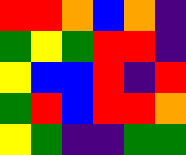[["red", "red", "orange", "blue", "orange", "indigo"], ["green", "yellow", "green", "red", "red", "indigo"], ["yellow", "blue", "blue", "red", "indigo", "red"], ["green", "red", "blue", "red", "red", "orange"], ["yellow", "green", "indigo", "indigo", "green", "green"]]